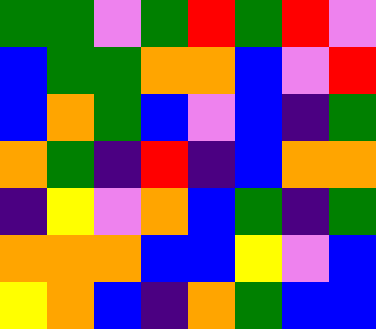[["green", "green", "violet", "green", "red", "green", "red", "violet"], ["blue", "green", "green", "orange", "orange", "blue", "violet", "red"], ["blue", "orange", "green", "blue", "violet", "blue", "indigo", "green"], ["orange", "green", "indigo", "red", "indigo", "blue", "orange", "orange"], ["indigo", "yellow", "violet", "orange", "blue", "green", "indigo", "green"], ["orange", "orange", "orange", "blue", "blue", "yellow", "violet", "blue"], ["yellow", "orange", "blue", "indigo", "orange", "green", "blue", "blue"]]